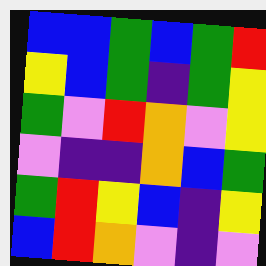[["blue", "blue", "green", "blue", "green", "red"], ["yellow", "blue", "green", "indigo", "green", "yellow"], ["green", "violet", "red", "orange", "violet", "yellow"], ["violet", "indigo", "indigo", "orange", "blue", "green"], ["green", "red", "yellow", "blue", "indigo", "yellow"], ["blue", "red", "orange", "violet", "indigo", "violet"]]